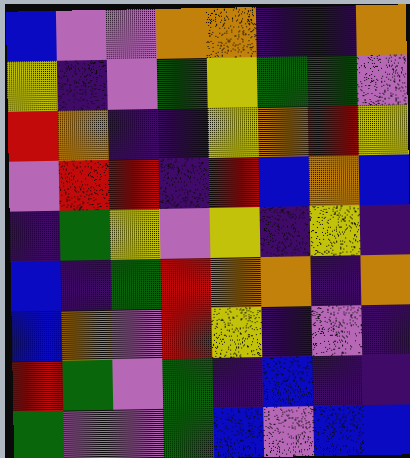[["blue", "violet", "violet", "orange", "orange", "indigo", "indigo", "orange"], ["yellow", "indigo", "violet", "green", "yellow", "green", "green", "violet"], ["red", "orange", "indigo", "indigo", "yellow", "orange", "red", "yellow"], ["violet", "red", "red", "indigo", "red", "blue", "orange", "blue"], ["indigo", "green", "yellow", "violet", "yellow", "indigo", "yellow", "indigo"], ["blue", "indigo", "green", "red", "orange", "orange", "indigo", "orange"], ["blue", "orange", "violet", "red", "yellow", "indigo", "violet", "indigo"], ["red", "green", "violet", "green", "indigo", "blue", "indigo", "indigo"], ["green", "violet", "violet", "green", "blue", "violet", "blue", "blue"]]